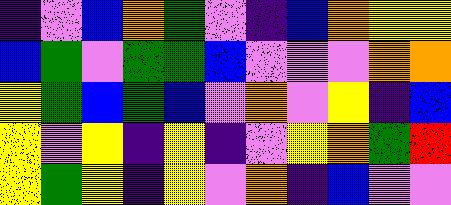[["indigo", "violet", "blue", "orange", "green", "violet", "indigo", "blue", "orange", "yellow", "yellow"], ["blue", "green", "violet", "green", "green", "blue", "violet", "violet", "violet", "orange", "orange"], ["yellow", "green", "blue", "green", "blue", "violet", "orange", "violet", "yellow", "indigo", "blue"], ["yellow", "violet", "yellow", "indigo", "yellow", "indigo", "violet", "yellow", "orange", "green", "red"], ["yellow", "green", "yellow", "indigo", "yellow", "violet", "orange", "indigo", "blue", "violet", "violet"]]